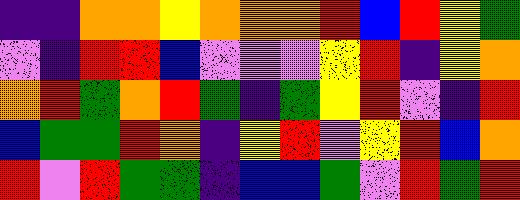[["indigo", "indigo", "orange", "orange", "yellow", "orange", "orange", "orange", "red", "blue", "red", "yellow", "green"], ["violet", "indigo", "red", "red", "blue", "violet", "violet", "violet", "yellow", "red", "indigo", "yellow", "orange"], ["orange", "red", "green", "orange", "red", "green", "indigo", "green", "yellow", "red", "violet", "indigo", "red"], ["blue", "green", "green", "red", "orange", "indigo", "yellow", "red", "violet", "yellow", "red", "blue", "orange"], ["red", "violet", "red", "green", "green", "indigo", "blue", "blue", "green", "violet", "red", "green", "red"]]